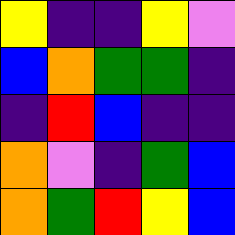[["yellow", "indigo", "indigo", "yellow", "violet"], ["blue", "orange", "green", "green", "indigo"], ["indigo", "red", "blue", "indigo", "indigo"], ["orange", "violet", "indigo", "green", "blue"], ["orange", "green", "red", "yellow", "blue"]]